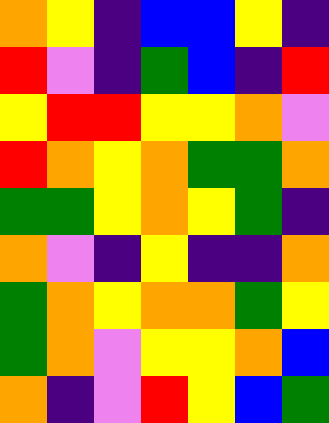[["orange", "yellow", "indigo", "blue", "blue", "yellow", "indigo"], ["red", "violet", "indigo", "green", "blue", "indigo", "red"], ["yellow", "red", "red", "yellow", "yellow", "orange", "violet"], ["red", "orange", "yellow", "orange", "green", "green", "orange"], ["green", "green", "yellow", "orange", "yellow", "green", "indigo"], ["orange", "violet", "indigo", "yellow", "indigo", "indigo", "orange"], ["green", "orange", "yellow", "orange", "orange", "green", "yellow"], ["green", "orange", "violet", "yellow", "yellow", "orange", "blue"], ["orange", "indigo", "violet", "red", "yellow", "blue", "green"]]